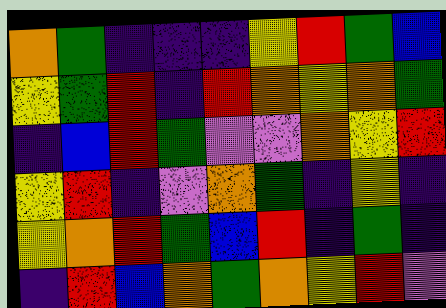[["orange", "green", "indigo", "indigo", "indigo", "yellow", "red", "green", "blue"], ["yellow", "green", "red", "indigo", "red", "orange", "yellow", "orange", "green"], ["indigo", "blue", "red", "green", "violet", "violet", "orange", "yellow", "red"], ["yellow", "red", "indigo", "violet", "orange", "green", "indigo", "yellow", "indigo"], ["yellow", "orange", "red", "green", "blue", "red", "indigo", "green", "indigo"], ["indigo", "red", "blue", "orange", "green", "orange", "yellow", "red", "violet"]]